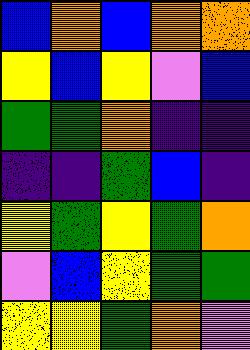[["blue", "orange", "blue", "orange", "orange"], ["yellow", "blue", "yellow", "violet", "blue"], ["green", "green", "orange", "indigo", "indigo"], ["indigo", "indigo", "green", "blue", "indigo"], ["yellow", "green", "yellow", "green", "orange"], ["violet", "blue", "yellow", "green", "green"], ["yellow", "yellow", "green", "orange", "violet"]]